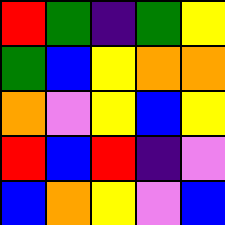[["red", "green", "indigo", "green", "yellow"], ["green", "blue", "yellow", "orange", "orange"], ["orange", "violet", "yellow", "blue", "yellow"], ["red", "blue", "red", "indigo", "violet"], ["blue", "orange", "yellow", "violet", "blue"]]